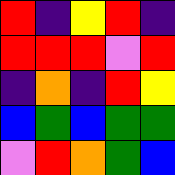[["red", "indigo", "yellow", "red", "indigo"], ["red", "red", "red", "violet", "red"], ["indigo", "orange", "indigo", "red", "yellow"], ["blue", "green", "blue", "green", "green"], ["violet", "red", "orange", "green", "blue"]]